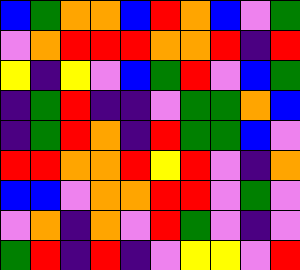[["blue", "green", "orange", "orange", "blue", "red", "orange", "blue", "violet", "green"], ["violet", "orange", "red", "red", "red", "orange", "orange", "red", "indigo", "red"], ["yellow", "indigo", "yellow", "violet", "blue", "green", "red", "violet", "blue", "green"], ["indigo", "green", "red", "indigo", "indigo", "violet", "green", "green", "orange", "blue"], ["indigo", "green", "red", "orange", "indigo", "red", "green", "green", "blue", "violet"], ["red", "red", "orange", "orange", "red", "yellow", "red", "violet", "indigo", "orange"], ["blue", "blue", "violet", "orange", "orange", "red", "red", "violet", "green", "violet"], ["violet", "orange", "indigo", "orange", "violet", "red", "green", "violet", "indigo", "violet"], ["green", "red", "indigo", "red", "indigo", "violet", "yellow", "yellow", "violet", "red"]]